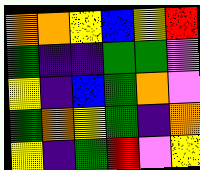[["orange", "orange", "yellow", "blue", "yellow", "red"], ["green", "indigo", "indigo", "green", "green", "violet"], ["yellow", "indigo", "blue", "green", "orange", "violet"], ["green", "orange", "yellow", "green", "indigo", "orange"], ["yellow", "indigo", "green", "red", "violet", "yellow"]]